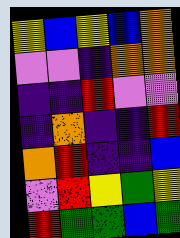[["yellow", "blue", "yellow", "blue", "orange"], ["violet", "violet", "indigo", "orange", "orange"], ["indigo", "indigo", "red", "violet", "violet"], ["indigo", "orange", "indigo", "indigo", "red"], ["orange", "red", "indigo", "indigo", "blue"], ["violet", "red", "yellow", "green", "yellow"], ["red", "green", "green", "blue", "green"]]